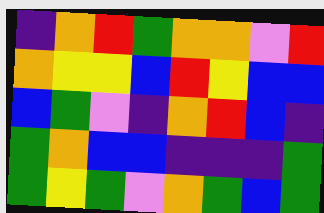[["indigo", "orange", "red", "green", "orange", "orange", "violet", "red"], ["orange", "yellow", "yellow", "blue", "red", "yellow", "blue", "blue"], ["blue", "green", "violet", "indigo", "orange", "red", "blue", "indigo"], ["green", "orange", "blue", "blue", "indigo", "indigo", "indigo", "green"], ["green", "yellow", "green", "violet", "orange", "green", "blue", "green"]]